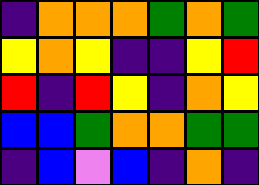[["indigo", "orange", "orange", "orange", "green", "orange", "green"], ["yellow", "orange", "yellow", "indigo", "indigo", "yellow", "red"], ["red", "indigo", "red", "yellow", "indigo", "orange", "yellow"], ["blue", "blue", "green", "orange", "orange", "green", "green"], ["indigo", "blue", "violet", "blue", "indigo", "orange", "indigo"]]